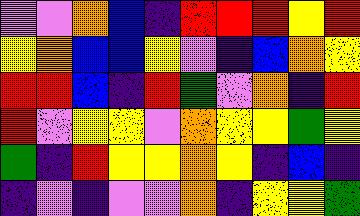[["violet", "violet", "orange", "blue", "indigo", "red", "red", "red", "yellow", "red"], ["yellow", "orange", "blue", "blue", "yellow", "violet", "indigo", "blue", "orange", "yellow"], ["red", "red", "blue", "indigo", "red", "green", "violet", "orange", "indigo", "red"], ["red", "violet", "yellow", "yellow", "violet", "orange", "yellow", "yellow", "green", "yellow"], ["green", "indigo", "red", "yellow", "yellow", "orange", "yellow", "indigo", "blue", "indigo"], ["indigo", "violet", "indigo", "violet", "violet", "orange", "indigo", "yellow", "yellow", "green"]]